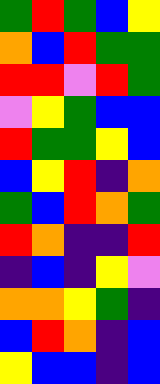[["green", "red", "green", "blue", "yellow"], ["orange", "blue", "red", "green", "green"], ["red", "red", "violet", "red", "green"], ["violet", "yellow", "green", "blue", "blue"], ["red", "green", "green", "yellow", "blue"], ["blue", "yellow", "red", "indigo", "orange"], ["green", "blue", "red", "orange", "green"], ["red", "orange", "indigo", "indigo", "red"], ["indigo", "blue", "indigo", "yellow", "violet"], ["orange", "orange", "yellow", "green", "indigo"], ["blue", "red", "orange", "indigo", "blue"], ["yellow", "blue", "blue", "indigo", "blue"]]